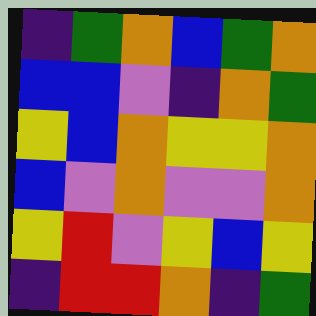[["indigo", "green", "orange", "blue", "green", "orange"], ["blue", "blue", "violet", "indigo", "orange", "green"], ["yellow", "blue", "orange", "yellow", "yellow", "orange"], ["blue", "violet", "orange", "violet", "violet", "orange"], ["yellow", "red", "violet", "yellow", "blue", "yellow"], ["indigo", "red", "red", "orange", "indigo", "green"]]